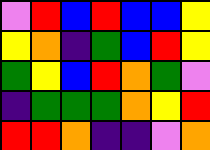[["violet", "red", "blue", "red", "blue", "blue", "yellow"], ["yellow", "orange", "indigo", "green", "blue", "red", "yellow"], ["green", "yellow", "blue", "red", "orange", "green", "violet"], ["indigo", "green", "green", "green", "orange", "yellow", "red"], ["red", "red", "orange", "indigo", "indigo", "violet", "orange"]]